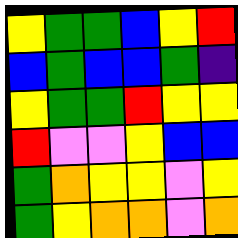[["yellow", "green", "green", "blue", "yellow", "red"], ["blue", "green", "blue", "blue", "green", "indigo"], ["yellow", "green", "green", "red", "yellow", "yellow"], ["red", "violet", "violet", "yellow", "blue", "blue"], ["green", "orange", "yellow", "yellow", "violet", "yellow"], ["green", "yellow", "orange", "orange", "violet", "orange"]]